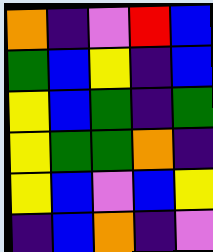[["orange", "indigo", "violet", "red", "blue"], ["green", "blue", "yellow", "indigo", "blue"], ["yellow", "blue", "green", "indigo", "green"], ["yellow", "green", "green", "orange", "indigo"], ["yellow", "blue", "violet", "blue", "yellow"], ["indigo", "blue", "orange", "indigo", "violet"]]